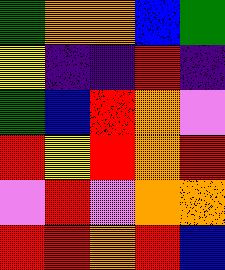[["green", "orange", "orange", "blue", "green"], ["yellow", "indigo", "indigo", "red", "indigo"], ["green", "blue", "red", "orange", "violet"], ["red", "yellow", "red", "orange", "red"], ["violet", "red", "violet", "orange", "orange"], ["red", "red", "orange", "red", "blue"]]